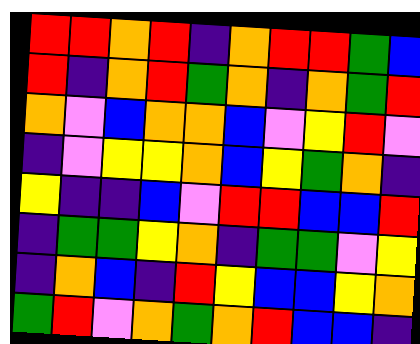[["red", "red", "orange", "red", "indigo", "orange", "red", "red", "green", "blue"], ["red", "indigo", "orange", "red", "green", "orange", "indigo", "orange", "green", "red"], ["orange", "violet", "blue", "orange", "orange", "blue", "violet", "yellow", "red", "violet"], ["indigo", "violet", "yellow", "yellow", "orange", "blue", "yellow", "green", "orange", "indigo"], ["yellow", "indigo", "indigo", "blue", "violet", "red", "red", "blue", "blue", "red"], ["indigo", "green", "green", "yellow", "orange", "indigo", "green", "green", "violet", "yellow"], ["indigo", "orange", "blue", "indigo", "red", "yellow", "blue", "blue", "yellow", "orange"], ["green", "red", "violet", "orange", "green", "orange", "red", "blue", "blue", "indigo"]]